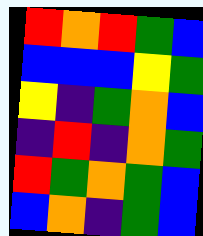[["red", "orange", "red", "green", "blue"], ["blue", "blue", "blue", "yellow", "green"], ["yellow", "indigo", "green", "orange", "blue"], ["indigo", "red", "indigo", "orange", "green"], ["red", "green", "orange", "green", "blue"], ["blue", "orange", "indigo", "green", "blue"]]